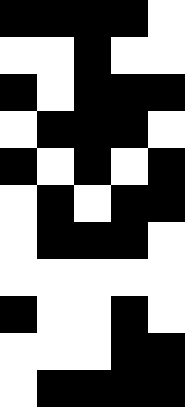[["black", "black", "black", "black", "white"], ["white", "white", "black", "white", "white"], ["black", "white", "black", "black", "black"], ["white", "black", "black", "black", "white"], ["black", "white", "black", "white", "black"], ["white", "black", "white", "black", "black"], ["white", "black", "black", "black", "white"], ["white", "white", "white", "white", "white"], ["black", "white", "white", "black", "white"], ["white", "white", "white", "black", "black"], ["white", "black", "black", "black", "black"]]